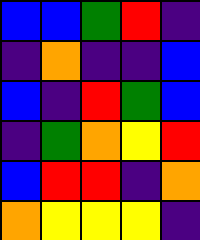[["blue", "blue", "green", "red", "indigo"], ["indigo", "orange", "indigo", "indigo", "blue"], ["blue", "indigo", "red", "green", "blue"], ["indigo", "green", "orange", "yellow", "red"], ["blue", "red", "red", "indigo", "orange"], ["orange", "yellow", "yellow", "yellow", "indigo"]]